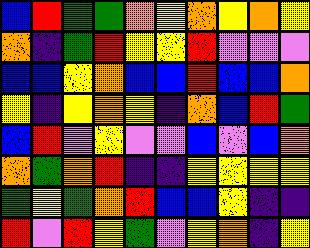[["blue", "red", "green", "green", "orange", "yellow", "orange", "yellow", "orange", "yellow"], ["orange", "indigo", "green", "red", "yellow", "yellow", "red", "violet", "violet", "violet"], ["blue", "blue", "yellow", "orange", "blue", "blue", "red", "blue", "blue", "orange"], ["yellow", "indigo", "yellow", "orange", "yellow", "indigo", "orange", "blue", "red", "green"], ["blue", "red", "violet", "yellow", "violet", "violet", "blue", "violet", "blue", "orange"], ["orange", "green", "orange", "red", "indigo", "indigo", "yellow", "yellow", "yellow", "yellow"], ["green", "yellow", "green", "orange", "red", "blue", "blue", "yellow", "indigo", "indigo"], ["red", "violet", "red", "yellow", "green", "violet", "yellow", "orange", "indigo", "yellow"]]